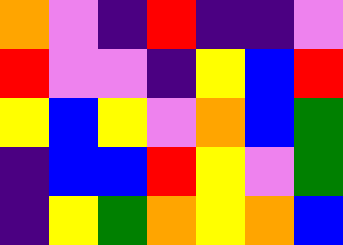[["orange", "violet", "indigo", "red", "indigo", "indigo", "violet"], ["red", "violet", "violet", "indigo", "yellow", "blue", "red"], ["yellow", "blue", "yellow", "violet", "orange", "blue", "green"], ["indigo", "blue", "blue", "red", "yellow", "violet", "green"], ["indigo", "yellow", "green", "orange", "yellow", "orange", "blue"]]